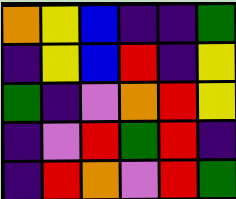[["orange", "yellow", "blue", "indigo", "indigo", "green"], ["indigo", "yellow", "blue", "red", "indigo", "yellow"], ["green", "indigo", "violet", "orange", "red", "yellow"], ["indigo", "violet", "red", "green", "red", "indigo"], ["indigo", "red", "orange", "violet", "red", "green"]]